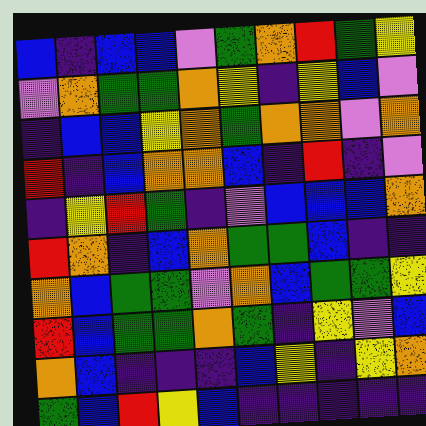[["blue", "indigo", "blue", "blue", "violet", "green", "orange", "red", "green", "yellow"], ["violet", "orange", "green", "green", "orange", "yellow", "indigo", "yellow", "blue", "violet"], ["indigo", "blue", "blue", "yellow", "orange", "green", "orange", "orange", "violet", "orange"], ["red", "indigo", "blue", "orange", "orange", "blue", "indigo", "red", "indigo", "violet"], ["indigo", "yellow", "red", "green", "indigo", "violet", "blue", "blue", "blue", "orange"], ["red", "orange", "indigo", "blue", "orange", "green", "green", "blue", "indigo", "indigo"], ["orange", "blue", "green", "green", "violet", "orange", "blue", "green", "green", "yellow"], ["red", "blue", "green", "green", "orange", "green", "indigo", "yellow", "violet", "blue"], ["orange", "blue", "indigo", "indigo", "indigo", "blue", "yellow", "indigo", "yellow", "orange"], ["green", "blue", "red", "yellow", "blue", "indigo", "indigo", "indigo", "indigo", "indigo"]]